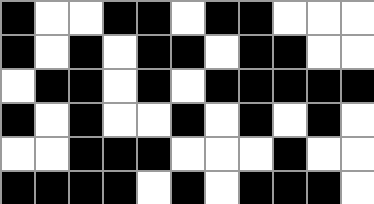[["black", "white", "white", "black", "black", "white", "black", "black", "white", "white", "white"], ["black", "white", "black", "white", "black", "black", "white", "black", "black", "white", "white"], ["white", "black", "black", "white", "black", "white", "black", "black", "black", "black", "black"], ["black", "white", "black", "white", "white", "black", "white", "black", "white", "black", "white"], ["white", "white", "black", "black", "black", "white", "white", "white", "black", "white", "white"], ["black", "black", "black", "black", "white", "black", "white", "black", "black", "black", "white"]]